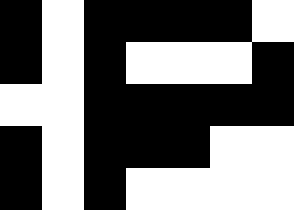[["black", "white", "black", "black", "black", "black", "white"], ["black", "white", "black", "white", "white", "white", "black"], ["white", "white", "black", "black", "black", "black", "black"], ["black", "white", "black", "black", "black", "white", "white"], ["black", "white", "black", "white", "white", "white", "white"]]